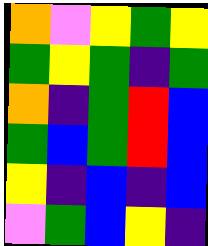[["orange", "violet", "yellow", "green", "yellow"], ["green", "yellow", "green", "indigo", "green"], ["orange", "indigo", "green", "red", "blue"], ["green", "blue", "green", "red", "blue"], ["yellow", "indigo", "blue", "indigo", "blue"], ["violet", "green", "blue", "yellow", "indigo"]]